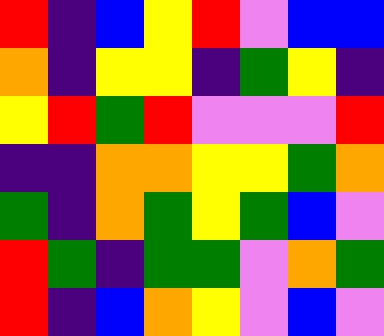[["red", "indigo", "blue", "yellow", "red", "violet", "blue", "blue"], ["orange", "indigo", "yellow", "yellow", "indigo", "green", "yellow", "indigo"], ["yellow", "red", "green", "red", "violet", "violet", "violet", "red"], ["indigo", "indigo", "orange", "orange", "yellow", "yellow", "green", "orange"], ["green", "indigo", "orange", "green", "yellow", "green", "blue", "violet"], ["red", "green", "indigo", "green", "green", "violet", "orange", "green"], ["red", "indigo", "blue", "orange", "yellow", "violet", "blue", "violet"]]